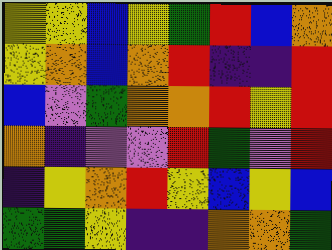[["yellow", "yellow", "blue", "yellow", "green", "red", "blue", "orange"], ["yellow", "orange", "blue", "orange", "red", "indigo", "indigo", "red"], ["blue", "violet", "green", "orange", "orange", "red", "yellow", "red"], ["orange", "indigo", "violet", "violet", "red", "green", "violet", "red"], ["indigo", "yellow", "orange", "red", "yellow", "blue", "yellow", "blue"], ["green", "green", "yellow", "indigo", "indigo", "orange", "orange", "green"]]